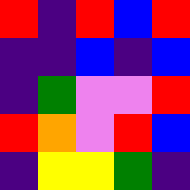[["red", "indigo", "red", "blue", "red"], ["indigo", "indigo", "blue", "indigo", "blue"], ["indigo", "green", "violet", "violet", "red"], ["red", "orange", "violet", "red", "blue"], ["indigo", "yellow", "yellow", "green", "indigo"]]